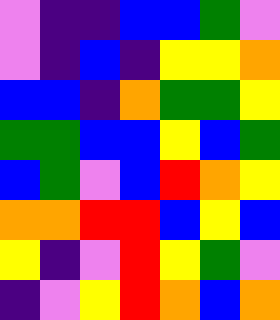[["violet", "indigo", "indigo", "blue", "blue", "green", "violet"], ["violet", "indigo", "blue", "indigo", "yellow", "yellow", "orange"], ["blue", "blue", "indigo", "orange", "green", "green", "yellow"], ["green", "green", "blue", "blue", "yellow", "blue", "green"], ["blue", "green", "violet", "blue", "red", "orange", "yellow"], ["orange", "orange", "red", "red", "blue", "yellow", "blue"], ["yellow", "indigo", "violet", "red", "yellow", "green", "violet"], ["indigo", "violet", "yellow", "red", "orange", "blue", "orange"]]